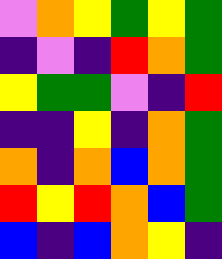[["violet", "orange", "yellow", "green", "yellow", "green"], ["indigo", "violet", "indigo", "red", "orange", "green"], ["yellow", "green", "green", "violet", "indigo", "red"], ["indigo", "indigo", "yellow", "indigo", "orange", "green"], ["orange", "indigo", "orange", "blue", "orange", "green"], ["red", "yellow", "red", "orange", "blue", "green"], ["blue", "indigo", "blue", "orange", "yellow", "indigo"]]